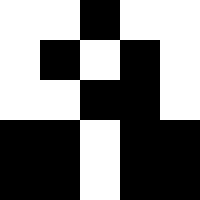[["white", "white", "black", "white", "white"], ["white", "black", "white", "black", "white"], ["white", "white", "black", "black", "white"], ["black", "black", "white", "black", "black"], ["black", "black", "white", "black", "black"]]